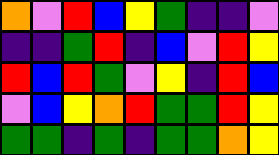[["orange", "violet", "red", "blue", "yellow", "green", "indigo", "indigo", "violet"], ["indigo", "indigo", "green", "red", "indigo", "blue", "violet", "red", "yellow"], ["red", "blue", "red", "green", "violet", "yellow", "indigo", "red", "blue"], ["violet", "blue", "yellow", "orange", "red", "green", "green", "red", "yellow"], ["green", "green", "indigo", "green", "indigo", "green", "green", "orange", "yellow"]]